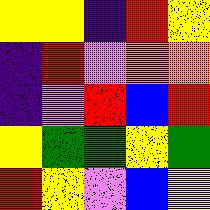[["yellow", "yellow", "indigo", "red", "yellow"], ["indigo", "red", "violet", "orange", "orange"], ["indigo", "violet", "red", "blue", "red"], ["yellow", "green", "green", "yellow", "green"], ["red", "yellow", "violet", "blue", "yellow"]]